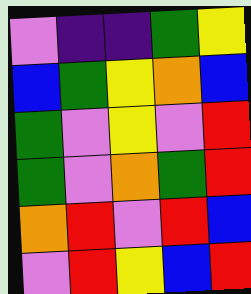[["violet", "indigo", "indigo", "green", "yellow"], ["blue", "green", "yellow", "orange", "blue"], ["green", "violet", "yellow", "violet", "red"], ["green", "violet", "orange", "green", "red"], ["orange", "red", "violet", "red", "blue"], ["violet", "red", "yellow", "blue", "red"]]